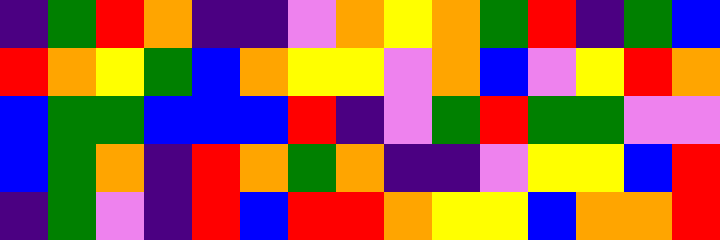[["indigo", "green", "red", "orange", "indigo", "indigo", "violet", "orange", "yellow", "orange", "green", "red", "indigo", "green", "blue"], ["red", "orange", "yellow", "green", "blue", "orange", "yellow", "yellow", "violet", "orange", "blue", "violet", "yellow", "red", "orange"], ["blue", "green", "green", "blue", "blue", "blue", "red", "indigo", "violet", "green", "red", "green", "green", "violet", "violet"], ["blue", "green", "orange", "indigo", "red", "orange", "green", "orange", "indigo", "indigo", "violet", "yellow", "yellow", "blue", "red"], ["indigo", "green", "violet", "indigo", "red", "blue", "red", "red", "orange", "yellow", "yellow", "blue", "orange", "orange", "red"]]